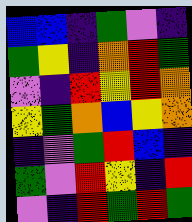[["blue", "blue", "indigo", "green", "violet", "indigo"], ["green", "yellow", "indigo", "orange", "red", "green"], ["violet", "indigo", "red", "yellow", "red", "orange"], ["yellow", "green", "orange", "blue", "yellow", "orange"], ["indigo", "violet", "green", "red", "blue", "indigo"], ["green", "violet", "red", "yellow", "indigo", "red"], ["violet", "indigo", "red", "green", "red", "green"]]